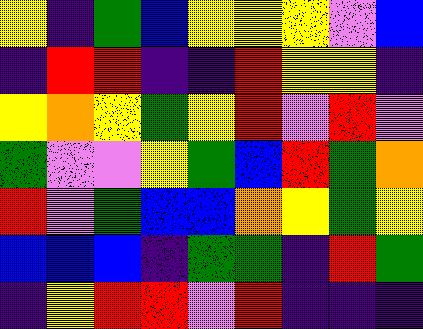[["yellow", "indigo", "green", "blue", "yellow", "yellow", "yellow", "violet", "blue"], ["indigo", "red", "red", "indigo", "indigo", "red", "yellow", "yellow", "indigo"], ["yellow", "orange", "yellow", "green", "yellow", "red", "violet", "red", "violet"], ["green", "violet", "violet", "yellow", "green", "blue", "red", "green", "orange"], ["red", "violet", "green", "blue", "blue", "orange", "yellow", "green", "yellow"], ["blue", "blue", "blue", "indigo", "green", "green", "indigo", "red", "green"], ["indigo", "yellow", "red", "red", "violet", "red", "indigo", "indigo", "indigo"]]